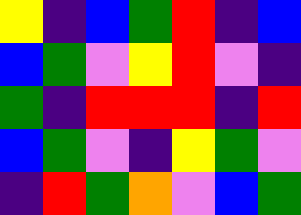[["yellow", "indigo", "blue", "green", "red", "indigo", "blue"], ["blue", "green", "violet", "yellow", "red", "violet", "indigo"], ["green", "indigo", "red", "red", "red", "indigo", "red"], ["blue", "green", "violet", "indigo", "yellow", "green", "violet"], ["indigo", "red", "green", "orange", "violet", "blue", "green"]]